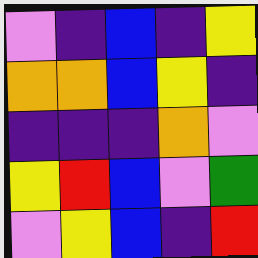[["violet", "indigo", "blue", "indigo", "yellow"], ["orange", "orange", "blue", "yellow", "indigo"], ["indigo", "indigo", "indigo", "orange", "violet"], ["yellow", "red", "blue", "violet", "green"], ["violet", "yellow", "blue", "indigo", "red"]]